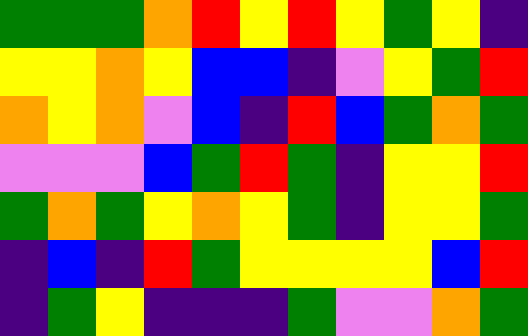[["green", "green", "green", "orange", "red", "yellow", "red", "yellow", "green", "yellow", "indigo"], ["yellow", "yellow", "orange", "yellow", "blue", "blue", "indigo", "violet", "yellow", "green", "red"], ["orange", "yellow", "orange", "violet", "blue", "indigo", "red", "blue", "green", "orange", "green"], ["violet", "violet", "violet", "blue", "green", "red", "green", "indigo", "yellow", "yellow", "red"], ["green", "orange", "green", "yellow", "orange", "yellow", "green", "indigo", "yellow", "yellow", "green"], ["indigo", "blue", "indigo", "red", "green", "yellow", "yellow", "yellow", "yellow", "blue", "red"], ["indigo", "green", "yellow", "indigo", "indigo", "indigo", "green", "violet", "violet", "orange", "green"]]